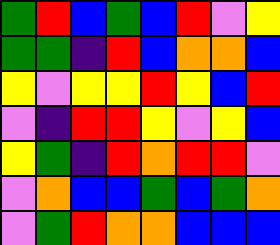[["green", "red", "blue", "green", "blue", "red", "violet", "yellow"], ["green", "green", "indigo", "red", "blue", "orange", "orange", "blue"], ["yellow", "violet", "yellow", "yellow", "red", "yellow", "blue", "red"], ["violet", "indigo", "red", "red", "yellow", "violet", "yellow", "blue"], ["yellow", "green", "indigo", "red", "orange", "red", "red", "violet"], ["violet", "orange", "blue", "blue", "green", "blue", "green", "orange"], ["violet", "green", "red", "orange", "orange", "blue", "blue", "blue"]]